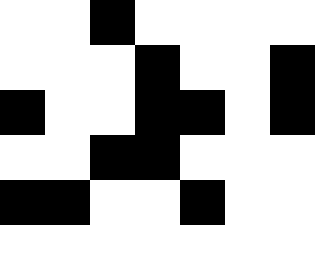[["white", "white", "black", "white", "white", "white", "white"], ["white", "white", "white", "black", "white", "white", "black"], ["black", "white", "white", "black", "black", "white", "black"], ["white", "white", "black", "black", "white", "white", "white"], ["black", "black", "white", "white", "black", "white", "white"], ["white", "white", "white", "white", "white", "white", "white"]]